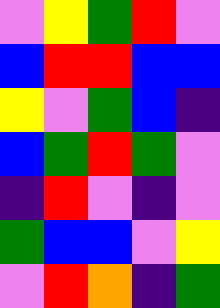[["violet", "yellow", "green", "red", "violet"], ["blue", "red", "red", "blue", "blue"], ["yellow", "violet", "green", "blue", "indigo"], ["blue", "green", "red", "green", "violet"], ["indigo", "red", "violet", "indigo", "violet"], ["green", "blue", "blue", "violet", "yellow"], ["violet", "red", "orange", "indigo", "green"]]